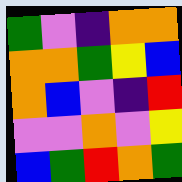[["green", "violet", "indigo", "orange", "orange"], ["orange", "orange", "green", "yellow", "blue"], ["orange", "blue", "violet", "indigo", "red"], ["violet", "violet", "orange", "violet", "yellow"], ["blue", "green", "red", "orange", "green"]]